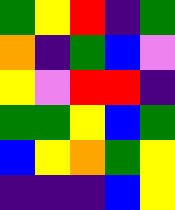[["green", "yellow", "red", "indigo", "green"], ["orange", "indigo", "green", "blue", "violet"], ["yellow", "violet", "red", "red", "indigo"], ["green", "green", "yellow", "blue", "green"], ["blue", "yellow", "orange", "green", "yellow"], ["indigo", "indigo", "indigo", "blue", "yellow"]]